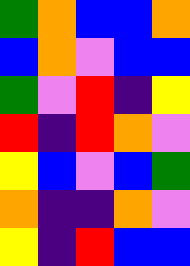[["green", "orange", "blue", "blue", "orange"], ["blue", "orange", "violet", "blue", "blue"], ["green", "violet", "red", "indigo", "yellow"], ["red", "indigo", "red", "orange", "violet"], ["yellow", "blue", "violet", "blue", "green"], ["orange", "indigo", "indigo", "orange", "violet"], ["yellow", "indigo", "red", "blue", "blue"]]